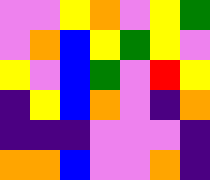[["violet", "violet", "yellow", "orange", "violet", "yellow", "green"], ["violet", "orange", "blue", "yellow", "green", "yellow", "violet"], ["yellow", "violet", "blue", "green", "violet", "red", "yellow"], ["indigo", "yellow", "blue", "orange", "violet", "indigo", "orange"], ["indigo", "indigo", "indigo", "violet", "violet", "violet", "indigo"], ["orange", "orange", "blue", "violet", "violet", "orange", "indigo"]]